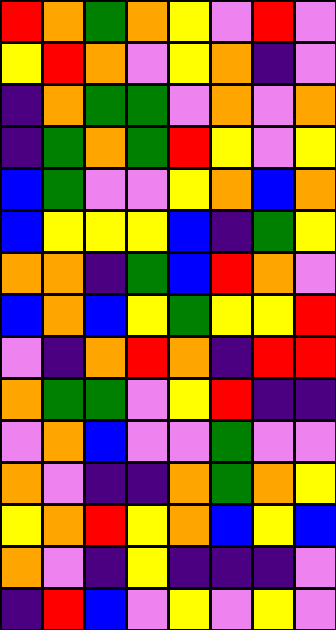[["red", "orange", "green", "orange", "yellow", "violet", "red", "violet"], ["yellow", "red", "orange", "violet", "yellow", "orange", "indigo", "violet"], ["indigo", "orange", "green", "green", "violet", "orange", "violet", "orange"], ["indigo", "green", "orange", "green", "red", "yellow", "violet", "yellow"], ["blue", "green", "violet", "violet", "yellow", "orange", "blue", "orange"], ["blue", "yellow", "yellow", "yellow", "blue", "indigo", "green", "yellow"], ["orange", "orange", "indigo", "green", "blue", "red", "orange", "violet"], ["blue", "orange", "blue", "yellow", "green", "yellow", "yellow", "red"], ["violet", "indigo", "orange", "red", "orange", "indigo", "red", "red"], ["orange", "green", "green", "violet", "yellow", "red", "indigo", "indigo"], ["violet", "orange", "blue", "violet", "violet", "green", "violet", "violet"], ["orange", "violet", "indigo", "indigo", "orange", "green", "orange", "yellow"], ["yellow", "orange", "red", "yellow", "orange", "blue", "yellow", "blue"], ["orange", "violet", "indigo", "yellow", "indigo", "indigo", "indigo", "violet"], ["indigo", "red", "blue", "violet", "yellow", "violet", "yellow", "violet"]]